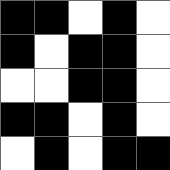[["black", "black", "white", "black", "white"], ["black", "white", "black", "black", "white"], ["white", "white", "black", "black", "white"], ["black", "black", "white", "black", "white"], ["white", "black", "white", "black", "black"]]